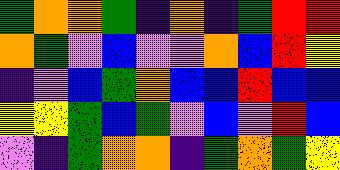[["green", "orange", "orange", "green", "indigo", "orange", "indigo", "green", "red", "red"], ["orange", "green", "violet", "blue", "violet", "violet", "orange", "blue", "red", "yellow"], ["indigo", "violet", "blue", "green", "orange", "blue", "blue", "red", "blue", "blue"], ["yellow", "yellow", "green", "blue", "green", "violet", "blue", "violet", "red", "blue"], ["violet", "indigo", "green", "orange", "orange", "indigo", "green", "orange", "green", "yellow"]]